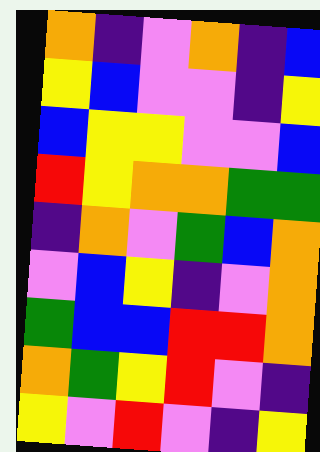[["orange", "indigo", "violet", "orange", "indigo", "blue"], ["yellow", "blue", "violet", "violet", "indigo", "yellow"], ["blue", "yellow", "yellow", "violet", "violet", "blue"], ["red", "yellow", "orange", "orange", "green", "green"], ["indigo", "orange", "violet", "green", "blue", "orange"], ["violet", "blue", "yellow", "indigo", "violet", "orange"], ["green", "blue", "blue", "red", "red", "orange"], ["orange", "green", "yellow", "red", "violet", "indigo"], ["yellow", "violet", "red", "violet", "indigo", "yellow"]]